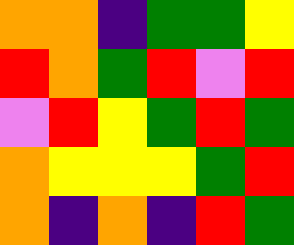[["orange", "orange", "indigo", "green", "green", "yellow"], ["red", "orange", "green", "red", "violet", "red"], ["violet", "red", "yellow", "green", "red", "green"], ["orange", "yellow", "yellow", "yellow", "green", "red"], ["orange", "indigo", "orange", "indigo", "red", "green"]]